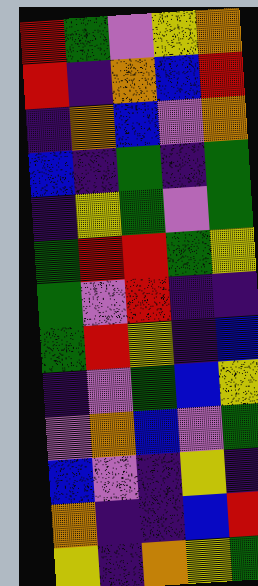[["red", "green", "violet", "yellow", "orange"], ["red", "indigo", "orange", "blue", "red"], ["indigo", "orange", "blue", "violet", "orange"], ["blue", "indigo", "green", "indigo", "green"], ["indigo", "yellow", "green", "violet", "green"], ["green", "red", "red", "green", "yellow"], ["green", "violet", "red", "indigo", "indigo"], ["green", "red", "yellow", "indigo", "blue"], ["indigo", "violet", "green", "blue", "yellow"], ["violet", "orange", "blue", "violet", "green"], ["blue", "violet", "indigo", "yellow", "indigo"], ["orange", "indigo", "indigo", "blue", "red"], ["yellow", "indigo", "orange", "yellow", "green"]]